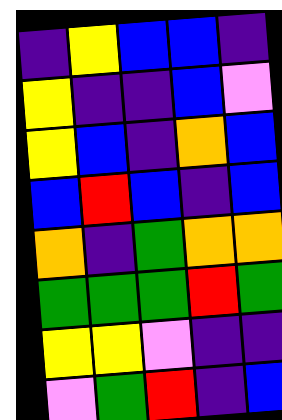[["indigo", "yellow", "blue", "blue", "indigo"], ["yellow", "indigo", "indigo", "blue", "violet"], ["yellow", "blue", "indigo", "orange", "blue"], ["blue", "red", "blue", "indigo", "blue"], ["orange", "indigo", "green", "orange", "orange"], ["green", "green", "green", "red", "green"], ["yellow", "yellow", "violet", "indigo", "indigo"], ["violet", "green", "red", "indigo", "blue"]]